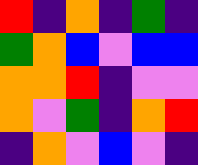[["red", "indigo", "orange", "indigo", "green", "indigo"], ["green", "orange", "blue", "violet", "blue", "blue"], ["orange", "orange", "red", "indigo", "violet", "violet"], ["orange", "violet", "green", "indigo", "orange", "red"], ["indigo", "orange", "violet", "blue", "violet", "indigo"]]